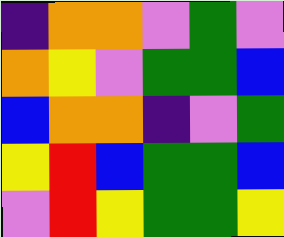[["indigo", "orange", "orange", "violet", "green", "violet"], ["orange", "yellow", "violet", "green", "green", "blue"], ["blue", "orange", "orange", "indigo", "violet", "green"], ["yellow", "red", "blue", "green", "green", "blue"], ["violet", "red", "yellow", "green", "green", "yellow"]]